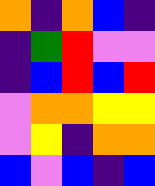[["orange", "indigo", "orange", "blue", "indigo"], ["indigo", "green", "red", "violet", "violet"], ["indigo", "blue", "red", "blue", "red"], ["violet", "orange", "orange", "yellow", "yellow"], ["violet", "yellow", "indigo", "orange", "orange"], ["blue", "violet", "blue", "indigo", "blue"]]